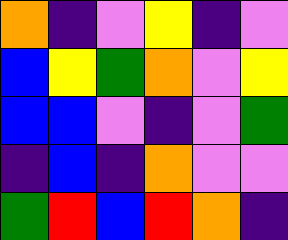[["orange", "indigo", "violet", "yellow", "indigo", "violet"], ["blue", "yellow", "green", "orange", "violet", "yellow"], ["blue", "blue", "violet", "indigo", "violet", "green"], ["indigo", "blue", "indigo", "orange", "violet", "violet"], ["green", "red", "blue", "red", "orange", "indigo"]]